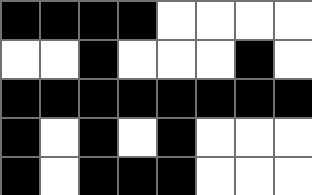[["black", "black", "black", "black", "white", "white", "white", "white"], ["white", "white", "black", "white", "white", "white", "black", "white"], ["black", "black", "black", "black", "black", "black", "black", "black"], ["black", "white", "black", "white", "black", "white", "white", "white"], ["black", "white", "black", "black", "black", "white", "white", "white"]]